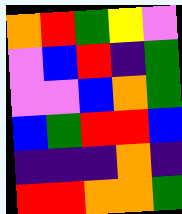[["orange", "red", "green", "yellow", "violet"], ["violet", "blue", "red", "indigo", "green"], ["violet", "violet", "blue", "orange", "green"], ["blue", "green", "red", "red", "blue"], ["indigo", "indigo", "indigo", "orange", "indigo"], ["red", "red", "orange", "orange", "green"]]